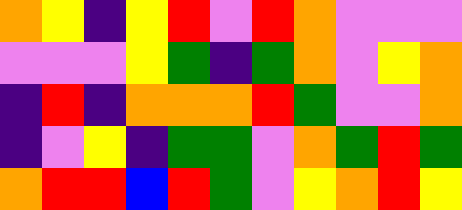[["orange", "yellow", "indigo", "yellow", "red", "violet", "red", "orange", "violet", "violet", "violet"], ["violet", "violet", "violet", "yellow", "green", "indigo", "green", "orange", "violet", "yellow", "orange"], ["indigo", "red", "indigo", "orange", "orange", "orange", "red", "green", "violet", "violet", "orange"], ["indigo", "violet", "yellow", "indigo", "green", "green", "violet", "orange", "green", "red", "green"], ["orange", "red", "red", "blue", "red", "green", "violet", "yellow", "orange", "red", "yellow"]]